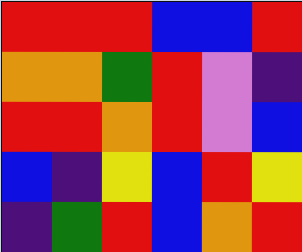[["red", "red", "red", "blue", "blue", "red"], ["orange", "orange", "green", "red", "violet", "indigo"], ["red", "red", "orange", "red", "violet", "blue"], ["blue", "indigo", "yellow", "blue", "red", "yellow"], ["indigo", "green", "red", "blue", "orange", "red"]]